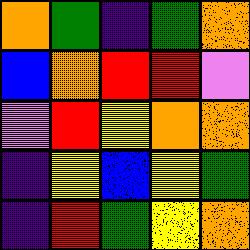[["orange", "green", "indigo", "green", "orange"], ["blue", "orange", "red", "red", "violet"], ["violet", "red", "yellow", "orange", "orange"], ["indigo", "yellow", "blue", "yellow", "green"], ["indigo", "red", "green", "yellow", "orange"]]